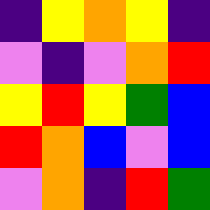[["indigo", "yellow", "orange", "yellow", "indigo"], ["violet", "indigo", "violet", "orange", "red"], ["yellow", "red", "yellow", "green", "blue"], ["red", "orange", "blue", "violet", "blue"], ["violet", "orange", "indigo", "red", "green"]]